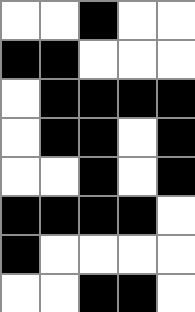[["white", "white", "black", "white", "white"], ["black", "black", "white", "white", "white"], ["white", "black", "black", "black", "black"], ["white", "black", "black", "white", "black"], ["white", "white", "black", "white", "black"], ["black", "black", "black", "black", "white"], ["black", "white", "white", "white", "white"], ["white", "white", "black", "black", "white"]]